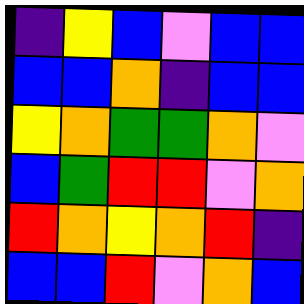[["indigo", "yellow", "blue", "violet", "blue", "blue"], ["blue", "blue", "orange", "indigo", "blue", "blue"], ["yellow", "orange", "green", "green", "orange", "violet"], ["blue", "green", "red", "red", "violet", "orange"], ["red", "orange", "yellow", "orange", "red", "indigo"], ["blue", "blue", "red", "violet", "orange", "blue"]]